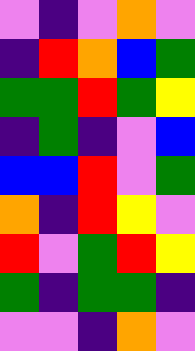[["violet", "indigo", "violet", "orange", "violet"], ["indigo", "red", "orange", "blue", "green"], ["green", "green", "red", "green", "yellow"], ["indigo", "green", "indigo", "violet", "blue"], ["blue", "blue", "red", "violet", "green"], ["orange", "indigo", "red", "yellow", "violet"], ["red", "violet", "green", "red", "yellow"], ["green", "indigo", "green", "green", "indigo"], ["violet", "violet", "indigo", "orange", "violet"]]